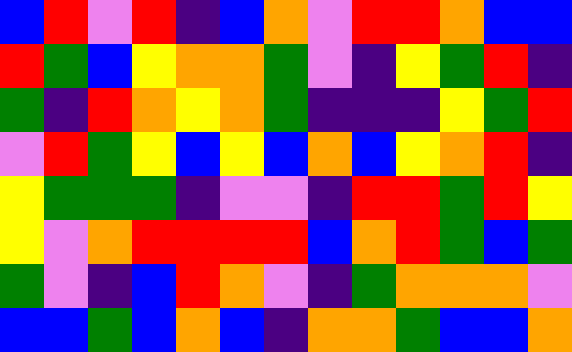[["blue", "red", "violet", "red", "indigo", "blue", "orange", "violet", "red", "red", "orange", "blue", "blue"], ["red", "green", "blue", "yellow", "orange", "orange", "green", "violet", "indigo", "yellow", "green", "red", "indigo"], ["green", "indigo", "red", "orange", "yellow", "orange", "green", "indigo", "indigo", "indigo", "yellow", "green", "red"], ["violet", "red", "green", "yellow", "blue", "yellow", "blue", "orange", "blue", "yellow", "orange", "red", "indigo"], ["yellow", "green", "green", "green", "indigo", "violet", "violet", "indigo", "red", "red", "green", "red", "yellow"], ["yellow", "violet", "orange", "red", "red", "red", "red", "blue", "orange", "red", "green", "blue", "green"], ["green", "violet", "indigo", "blue", "red", "orange", "violet", "indigo", "green", "orange", "orange", "orange", "violet"], ["blue", "blue", "green", "blue", "orange", "blue", "indigo", "orange", "orange", "green", "blue", "blue", "orange"]]